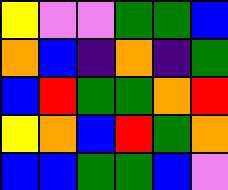[["yellow", "violet", "violet", "green", "green", "blue"], ["orange", "blue", "indigo", "orange", "indigo", "green"], ["blue", "red", "green", "green", "orange", "red"], ["yellow", "orange", "blue", "red", "green", "orange"], ["blue", "blue", "green", "green", "blue", "violet"]]